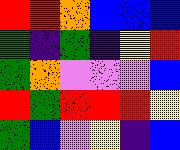[["red", "red", "orange", "blue", "blue", "blue"], ["green", "indigo", "green", "indigo", "yellow", "red"], ["green", "orange", "violet", "violet", "violet", "blue"], ["red", "green", "red", "red", "red", "yellow"], ["green", "blue", "violet", "yellow", "indigo", "blue"]]